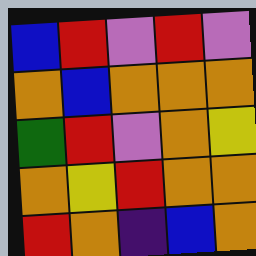[["blue", "red", "violet", "red", "violet"], ["orange", "blue", "orange", "orange", "orange"], ["green", "red", "violet", "orange", "yellow"], ["orange", "yellow", "red", "orange", "orange"], ["red", "orange", "indigo", "blue", "orange"]]